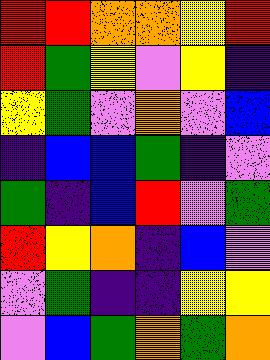[["red", "red", "orange", "orange", "yellow", "red"], ["red", "green", "yellow", "violet", "yellow", "indigo"], ["yellow", "green", "violet", "orange", "violet", "blue"], ["indigo", "blue", "blue", "green", "indigo", "violet"], ["green", "indigo", "blue", "red", "violet", "green"], ["red", "yellow", "orange", "indigo", "blue", "violet"], ["violet", "green", "indigo", "indigo", "yellow", "yellow"], ["violet", "blue", "green", "orange", "green", "orange"]]